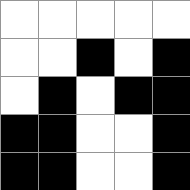[["white", "white", "white", "white", "white"], ["white", "white", "black", "white", "black"], ["white", "black", "white", "black", "black"], ["black", "black", "white", "white", "black"], ["black", "black", "white", "white", "black"]]